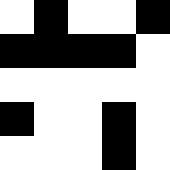[["white", "black", "white", "white", "black"], ["black", "black", "black", "black", "white"], ["white", "white", "white", "white", "white"], ["black", "white", "white", "black", "white"], ["white", "white", "white", "black", "white"]]